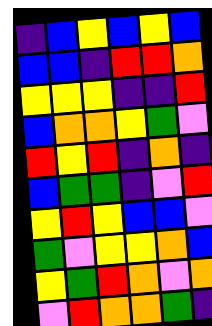[["indigo", "blue", "yellow", "blue", "yellow", "blue"], ["blue", "blue", "indigo", "red", "red", "orange"], ["yellow", "yellow", "yellow", "indigo", "indigo", "red"], ["blue", "orange", "orange", "yellow", "green", "violet"], ["red", "yellow", "red", "indigo", "orange", "indigo"], ["blue", "green", "green", "indigo", "violet", "red"], ["yellow", "red", "yellow", "blue", "blue", "violet"], ["green", "violet", "yellow", "yellow", "orange", "blue"], ["yellow", "green", "red", "orange", "violet", "orange"], ["violet", "red", "orange", "orange", "green", "indigo"]]